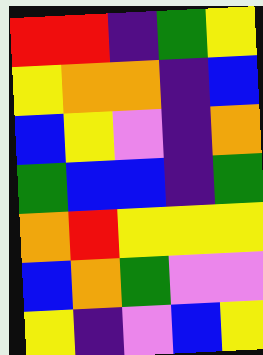[["red", "red", "indigo", "green", "yellow"], ["yellow", "orange", "orange", "indigo", "blue"], ["blue", "yellow", "violet", "indigo", "orange"], ["green", "blue", "blue", "indigo", "green"], ["orange", "red", "yellow", "yellow", "yellow"], ["blue", "orange", "green", "violet", "violet"], ["yellow", "indigo", "violet", "blue", "yellow"]]